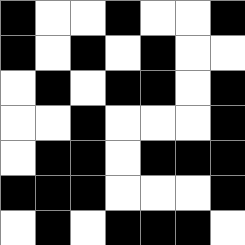[["black", "white", "white", "black", "white", "white", "black"], ["black", "white", "black", "white", "black", "white", "white"], ["white", "black", "white", "black", "black", "white", "black"], ["white", "white", "black", "white", "white", "white", "black"], ["white", "black", "black", "white", "black", "black", "black"], ["black", "black", "black", "white", "white", "white", "black"], ["white", "black", "white", "black", "black", "black", "white"]]